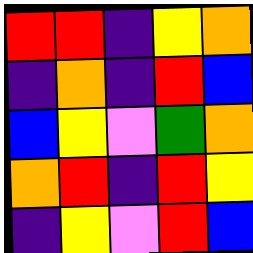[["red", "red", "indigo", "yellow", "orange"], ["indigo", "orange", "indigo", "red", "blue"], ["blue", "yellow", "violet", "green", "orange"], ["orange", "red", "indigo", "red", "yellow"], ["indigo", "yellow", "violet", "red", "blue"]]